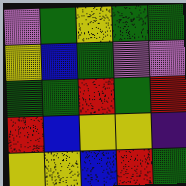[["violet", "green", "yellow", "green", "green"], ["yellow", "blue", "green", "violet", "violet"], ["green", "green", "red", "green", "red"], ["red", "blue", "yellow", "yellow", "indigo"], ["yellow", "yellow", "blue", "red", "green"]]